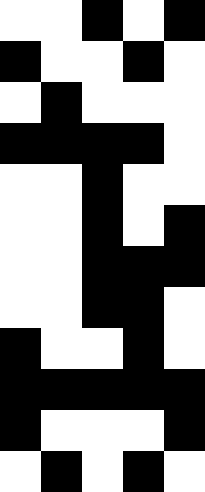[["white", "white", "black", "white", "black"], ["black", "white", "white", "black", "white"], ["white", "black", "white", "white", "white"], ["black", "black", "black", "black", "white"], ["white", "white", "black", "white", "white"], ["white", "white", "black", "white", "black"], ["white", "white", "black", "black", "black"], ["white", "white", "black", "black", "white"], ["black", "white", "white", "black", "white"], ["black", "black", "black", "black", "black"], ["black", "white", "white", "white", "black"], ["white", "black", "white", "black", "white"]]